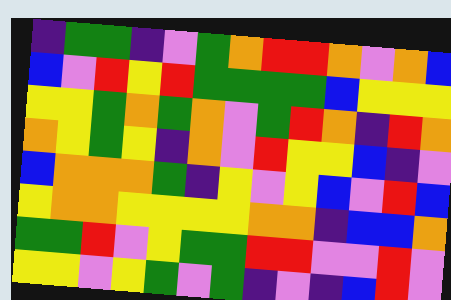[["indigo", "green", "green", "indigo", "violet", "green", "orange", "red", "red", "orange", "violet", "orange", "blue"], ["blue", "violet", "red", "yellow", "red", "green", "green", "green", "green", "blue", "yellow", "yellow", "yellow"], ["yellow", "yellow", "green", "orange", "green", "orange", "violet", "green", "red", "orange", "indigo", "red", "orange"], ["orange", "yellow", "green", "yellow", "indigo", "orange", "violet", "red", "yellow", "yellow", "blue", "indigo", "violet"], ["blue", "orange", "orange", "orange", "green", "indigo", "yellow", "violet", "yellow", "blue", "violet", "red", "blue"], ["yellow", "orange", "orange", "yellow", "yellow", "yellow", "yellow", "orange", "orange", "indigo", "blue", "blue", "orange"], ["green", "green", "red", "violet", "yellow", "green", "green", "red", "red", "violet", "violet", "red", "violet"], ["yellow", "yellow", "violet", "yellow", "green", "violet", "green", "indigo", "violet", "indigo", "blue", "red", "violet"]]